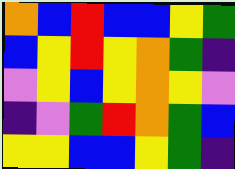[["orange", "blue", "red", "blue", "blue", "yellow", "green"], ["blue", "yellow", "red", "yellow", "orange", "green", "indigo"], ["violet", "yellow", "blue", "yellow", "orange", "yellow", "violet"], ["indigo", "violet", "green", "red", "orange", "green", "blue"], ["yellow", "yellow", "blue", "blue", "yellow", "green", "indigo"]]